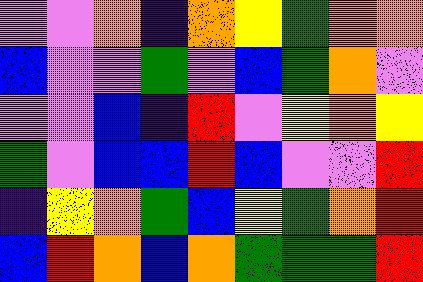[["violet", "violet", "orange", "indigo", "orange", "yellow", "green", "orange", "orange"], ["blue", "violet", "violet", "green", "violet", "blue", "green", "orange", "violet"], ["violet", "violet", "blue", "indigo", "red", "violet", "yellow", "orange", "yellow"], ["green", "violet", "blue", "blue", "red", "blue", "violet", "violet", "red"], ["indigo", "yellow", "orange", "green", "blue", "yellow", "green", "orange", "red"], ["blue", "red", "orange", "blue", "orange", "green", "green", "green", "red"]]